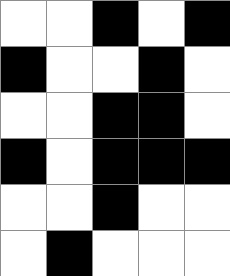[["white", "white", "black", "white", "black"], ["black", "white", "white", "black", "white"], ["white", "white", "black", "black", "white"], ["black", "white", "black", "black", "black"], ["white", "white", "black", "white", "white"], ["white", "black", "white", "white", "white"]]